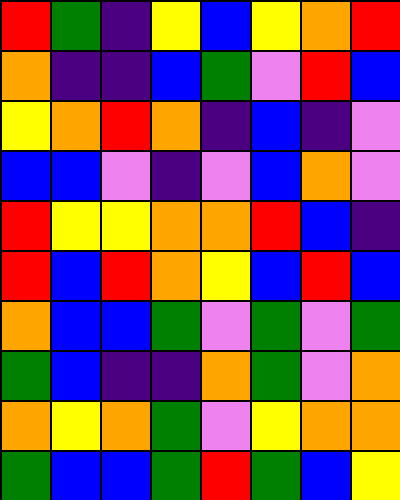[["red", "green", "indigo", "yellow", "blue", "yellow", "orange", "red"], ["orange", "indigo", "indigo", "blue", "green", "violet", "red", "blue"], ["yellow", "orange", "red", "orange", "indigo", "blue", "indigo", "violet"], ["blue", "blue", "violet", "indigo", "violet", "blue", "orange", "violet"], ["red", "yellow", "yellow", "orange", "orange", "red", "blue", "indigo"], ["red", "blue", "red", "orange", "yellow", "blue", "red", "blue"], ["orange", "blue", "blue", "green", "violet", "green", "violet", "green"], ["green", "blue", "indigo", "indigo", "orange", "green", "violet", "orange"], ["orange", "yellow", "orange", "green", "violet", "yellow", "orange", "orange"], ["green", "blue", "blue", "green", "red", "green", "blue", "yellow"]]